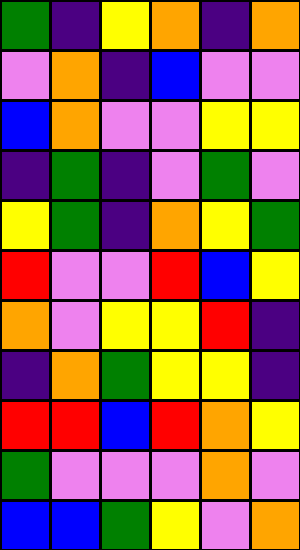[["green", "indigo", "yellow", "orange", "indigo", "orange"], ["violet", "orange", "indigo", "blue", "violet", "violet"], ["blue", "orange", "violet", "violet", "yellow", "yellow"], ["indigo", "green", "indigo", "violet", "green", "violet"], ["yellow", "green", "indigo", "orange", "yellow", "green"], ["red", "violet", "violet", "red", "blue", "yellow"], ["orange", "violet", "yellow", "yellow", "red", "indigo"], ["indigo", "orange", "green", "yellow", "yellow", "indigo"], ["red", "red", "blue", "red", "orange", "yellow"], ["green", "violet", "violet", "violet", "orange", "violet"], ["blue", "blue", "green", "yellow", "violet", "orange"]]